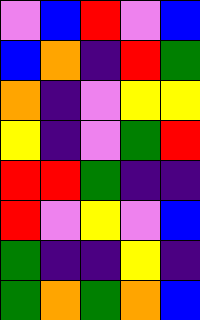[["violet", "blue", "red", "violet", "blue"], ["blue", "orange", "indigo", "red", "green"], ["orange", "indigo", "violet", "yellow", "yellow"], ["yellow", "indigo", "violet", "green", "red"], ["red", "red", "green", "indigo", "indigo"], ["red", "violet", "yellow", "violet", "blue"], ["green", "indigo", "indigo", "yellow", "indigo"], ["green", "orange", "green", "orange", "blue"]]